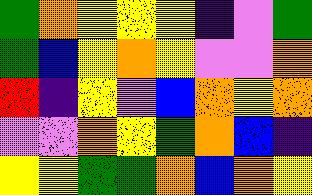[["green", "orange", "yellow", "yellow", "yellow", "indigo", "violet", "green"], ["green", "blue", "yellow", "orange", "yellow", "violet", "violet", "orange"], ["red", "indigo", "yellow", "violet", "blue", "orange", "yellow", "orange"], ["violet", "violet", "orange", "yellow", "green", "orange", "blue", "indigo"], ["yellow", "yellow", "green", "green", "orange", "blue", "orange", "yellow"]]